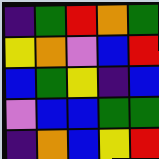[["indigo", "green", "red", "orange", "green"], ["yellow", "orange", "violet", "blue", "red"], ["blue", "green", "yellow", "indigo", "blue"], ["violet", "blue", "blue", "green", "green"], ["indigo", "orange", "blue", "yellow", "red"]]